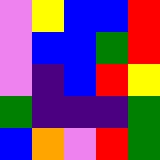[["violet", "yellow", "blue", "blue", "red"], ["violet", "blue", "blue", "green", "red"], ["violet", "indigo", "blue", "red", "yellow"], ["green", "indigo", "indigo", "indigo", "green"], ["blue", "orange", "violet", "red", "green"]]